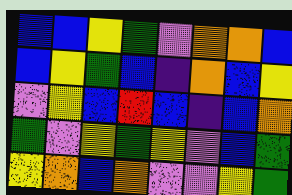[["blue", "blue", "yellow", "green", "violet", "orange", "orange", "blue"], ["blue", "yellow", "green", "blue", "indigo", "orange", "blue", "yellow"], ["violet", "yellow", "blue", "red", "blue", "indigo", "blue", "orange"], ["green", "violet", "yellow", "green", "yellow", "violet", "blue", "green"], ["yellow", "orange", "blue", "orange", "violet", "violet", "yellow", "green"]]